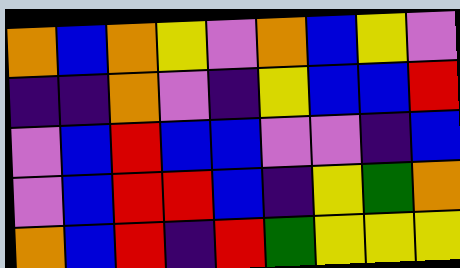[["orange", "blue", "orange", "yellow", "violet", "orange", "blue", "yellow", "violet"], ["indigo", "indigo", "orange", "violet", "indigo", "yellow", "blue", "blue", "red"], ["violet", "blue", "red", "blue", "blue", "violet", "violet", "indigo", "blue"], ["violet", "blue", "red", "red", "blue", "indigo", "yellow", "green", "orange"], ["orange", "blue", "red", "indigo", "red", "green", "yellow", "yellow", "yellow"]]